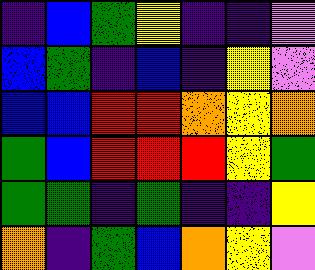[["indigo", "blue", "green", "yellow", "indigo", "indigo", "violet"], ["blue", "green", "indigo", "blue", "indigo", "yellow", "violet"], ["blue", "blue", "red", "red", "orange", "yellow", "orange"], ["green", "blue", "red", "red", "red", "yellow", "green"], ["green", "green", "indigo", "green", "indigo", "indigo", "yellow"], ["orange", "indigo", "green", "blue", "orange", "yellow", "violet"]]